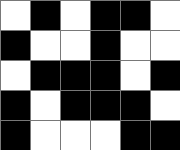[["white", "black", "white", "black", "black", "white"], ["black", "white", "white", "black", "white", "white"], ["white", "black", "black", "black", "white", "black"], ["black", "white", "black", "black", "black", "white"], ["black", "white", "white", "white", "black", "black"]]